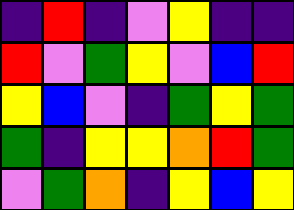[["indigo", "red", "indigo", "violet", "yellow", "indigo", "indigo"], ["red", "violet", "green", "yellow", "violet", "blue", "red"], ["yellow", "blue", "violet", "indigo", "green", "yellow", "green"], ["green", "indigo", "yellow", "yellow", "orange", "red", "green"], ["violet", "green", "orange", "indigo", "yellow", "blue", "yellow"]]